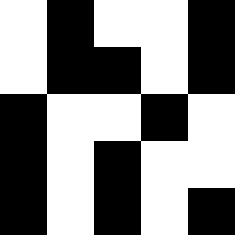[["white", "black", "white", "white", "black"], ["white", "black", "black", "white", "black"], ["black", "white", "white", "black", "white"], ["black", "white", "black", "white", "white"], ["black", "white", "black", "white", "black"]]